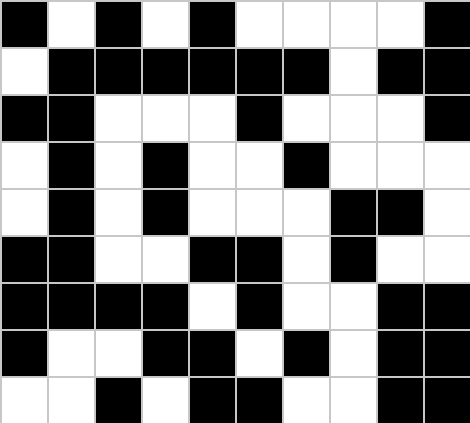[["black", "white", "black", "white", "black", "white", "white", "white", "white", "black"], ["white", "black", "black", "black", "black", "black", "black", "white", "black", "black"], ["black", "black", "white", "white", "white", "black", "white", "white", "white", "black"], ["white", "black", "white", "black", "white", "white", "black", "white", "white", "white"], ["white", "black", "white", "black", "white", "white", "white", "black", "black", "white"], ["black", "black", "white", "white", "black", "black", "white", "black", "white", "white"], ["black", "black", "black", "black", "white", "black", "white", "white", "black", "black"], ["black", "white", "white", "black", "black", "white", "black", "white", "black", "black"], ["white", "white", "black", "white", "black", "black", "white", "white", "black", "black"]]